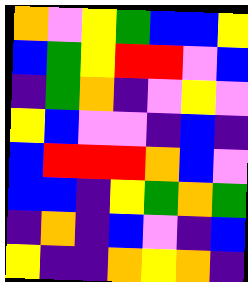[["orange", "violet", "yellow", "green", "blue", "blue", "yellow"], ["blue", "green", "yellow", "red", "red", "violet", "blue"], ["indigo", "green", "orange", "indigo", "violet", "yellow", "violet"], ["yellow", "blue", "violet", "violet", "indigo", "blue", "indigo"], ["blue", "red", "red", "red", "orange", "blue", "violet"], ["blue", "blue", "indigo", "yellow", "green", "orange", "green"], ["indigo", "orange", "indigo", "blue", "violet", "indigo", "blue"], ["yellow", "indigo", "indigo", "orange", "yellow", "orange", "indigo"]]